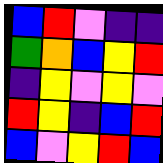[["blue", "red", "violet", "indigo", "indigo"], ["green", "orange", "blue", "yellow", "red"], ["indigo", "yellow", "violet", "yellow", "violet"], ["red", "yellow", "indigo", "blue", "red"], ["blue", "violet", "yellow", "red", "blue"]]